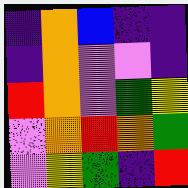[["indigo", "orange", "blue", "indigo", "indigo"], ["indigo", "orange", "violet", "violet", "indigo"], ["red", "orange", "violet", "green", "yellow"], ["violet", "orange", "red", "orange", "green"], ["violet", "yellow", "green", "indigo", "red"]]